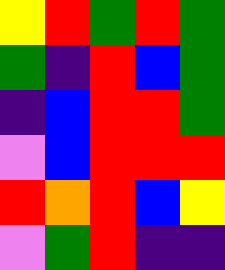[["yellow", "red", "green", "red", "green"], ["green", "indigo", "red", "blue", "green"], ["indigo", "blue", "red", "red", "green"], ["violet", "blue", "red", "red", "red"], ["red", "orange", "red", "blue", "yellow"], ["violet", "green", "red", "indigo", "indigo"]]